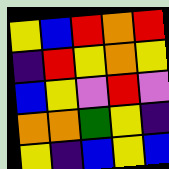[["yellow", "blue", "red", "orange", "red"], ["indigo", "red", "yellow", "orange", "yellow"], ["blue", "yellow", "violet", "red", "violet"], ["orange", "orange", "green", "yellow", "indigo"], ["yellow", "indigo", "blue", "yellow", "blue"]]